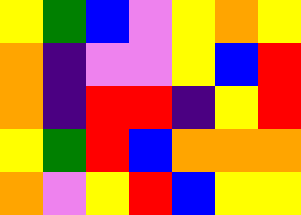[["yellow", "green", "blue", "violet", "yellow", "orange", "yellow"], ["orange", "indigo", "violet", "violet", "yellow", "blue", "red"], ["orange", "indigo", "red", "red", "indigo", "yellow", "red"], ["yellow", "green", "red", "blue", "orange", "orange", "orange"], ["orange", "violet", "yellow", "red", "blue", "yellow", "yellow"]]